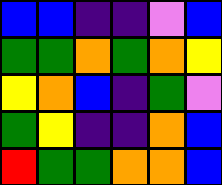[["blue", "blue", "indigo", "indigo", "violet", "blue"], ["green", "green", "orange", "green", "orange", "yellow"], ["yellow", "orange", "blue", "indigo", "green", "violet"], ["green", "yellow", "indigo", "indigo", "orange", "blue"], ["red", "green", "green", "orange", "orange", "blue"]]